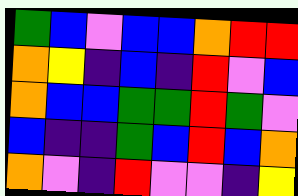[["green", "blue", "violet", "blue", "blue", "orange", "red", "red"], ["orange", "yellow", "indigo", "blue", "indigo", "red", "violet", "blue"], ["orange", "blue", "blue", "green", "green", "red", "green", "violet"], ["blue", "indigo", "indigo", "green", "blue", "red", "blue", "orange"], ["orange", "violet", "indigo", "red", "violet", "violet", "indigo", "yellow"]]